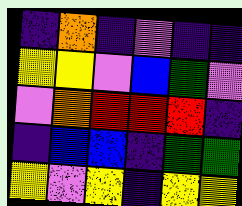[["indigo", "orange", "indigo", "violet", "indigo", "indigo"], ["yellow", "yellow", "violet", "blue", "green", "violet"], ["violet", "orange", "red", "red", "red", "indigo"], ["indigo", "blue", "blue", "indigo", "green", "green"], ["yellow", "violet", "yellow", "indigo", "yellow", "yellow"]]